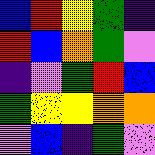[["blue", "red", "yellow", "green", "indigo"], ["red", "blue", "orange", "green", "violet"], ["indigo", "violet", "green", "red", "blue"], ["green", "yellow", "yellow", "orange", "orange"], ["violet", "blue", "indigo", "green", "violet"]]